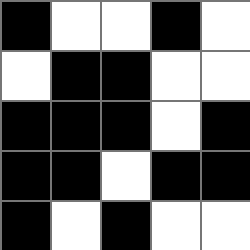[["black", "white", "white", "black", "white"], ["white", "black", "black", "white", "white"], ["black", "black", "black", "white", "black"], ["black", "black", "white", "black", "black"], ["black", "white", "black", "white", "white"]]